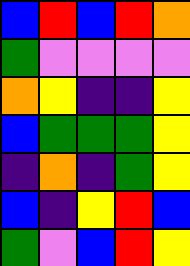[["blue", "red", "blue", "red", "orange"], ["green", "violet", "violet", "violet", "violet"], ["orange", "yellow", "indigo", "indigo", "yellow"], ["blue", "green", "green", "green", "yellow"], ["indigo", "orange", "indigo", "green", "yellow"], ["blue", "indigo", "yellow", "red", "blue"], ["green", "violet", "blue", "red", "yellow"]]